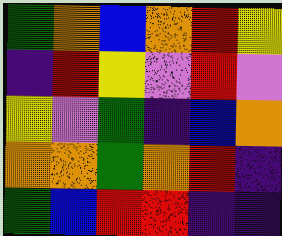[["green", "orange", "blue", "orange", "red", "yellow"], ["indigo", "red", "yellow", "violet", "red", "violet"], ["yellow", "violet", "green", "indigo", "blue", "orange"], ["orange", "orange", "green", "orange", "red", "indigo"], ["green", "blue", "red", "red", "indigo", "indigo"]]